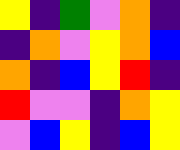[["yellow", "indigo", "green", "violet", "orange", "indigo"], ["indigo", "orange", "violet", "yellow", "orange", "blue"], ["orange", "indigo", "blue", "yellow", "red", "indigo"], ["red", "violet", "violet", "indigo", "orange", "yellow"], ["violet", "blue", "yellow", "indigo", "blue", "yellow"]]